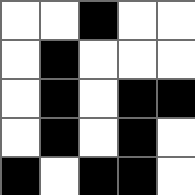[["white", "white", "black", "white", "white"], ["white", "black", "white", "white", "white"], ["white", "black", "white", "black", "black"], ["white", "black", "white", "black", "white"], ["black", "white", "black", "black", "white"]]